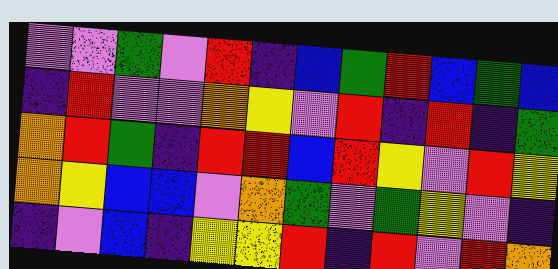[["violet", "violet", "green", "violet", "red", "indigo", "blue", "green", "red", "blue", "green", "blue"], ["indigo", "red", "violet", "violet", "orange", "yellow", "violet", "red", "indigo", "red", "indigo", "green"], ["orange", "red", "green", "indigo", "red", "red", "blue", "red", "yellow", "violet", "red", "yellow"], ["orange", "yellow", "blue", "blue", "violet", "orange", "green", "violet", "green", "yellow", "violet", "indigo"], ["indigo", "violet", "blue", "indigo", "yellow", "yellow", "red", "indigo", "red", "violet", "red", "orange"]]